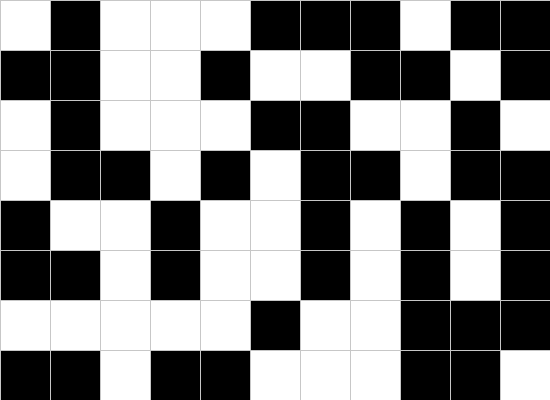[["white", "black", "white", "white", "white", "black", "black", "black", "white", "black", "black"], ["black", "black", "white", "white", "black", "white", "white", "black", "black", "white", "black"], ["white", "black", "white", "white", "white", "black", "black", "white", "white", "black", "white"], ["white", "black", "black", "white", "black", "white", "black", "black", "white", "black", "black"], ["black", "white", "white", "black", "white", "white", "black", "white", "black", "white", "black"], ["black", "black", "white", "black", "white", "white", "black", "white", "black", "white", "black"], ["white", "white", "white", "white", "white", "black", "white", "white", "black", "black", "black"], ["black", "black", "white", "black", "black", "white", "white", "white", "black", "black", "white"]]